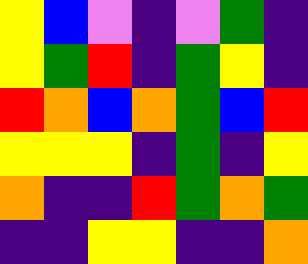[["yellow", "blue", "violet", "indigo", "violet", "green", "indigo"], ["yellow", "green", "red", "indigo", "green", "yellow", "indigo"], ["red", "orange", "blue", "orange", "green", "blue", "red"], ["yellow", "yellow", "yellow", "indigo", "green", "indigo", "yellow"], ["orange", "indigo", "indigo", "red", "green", "orange", "green"], ["indigo", "indigo", "yellow", "yellow", "indigo", "indigo", "orange"]]